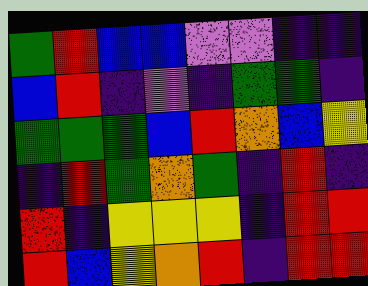[["green", "red", "blue", "blue", "violet", "violet", "indigo", "indigo"], ["blue", "red", "indigo", "violet", "indigo", "green", "green", "indigo"], ["green", "green", "green", "blue", "red", "orange", "blue", "yellow"], ["indigo", "red", "green", "orange", "green", "indigo", "red", "indigo"], ["red", "indigo", "yellow", "yellow", "yellow", "indigo", "red", "red"], ["red", "blue", "yellow", "orange", "red", "indigo", "red", "red"]]